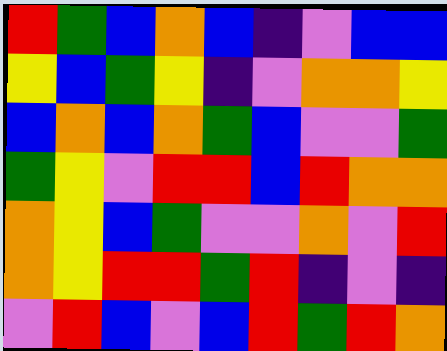[["red", "green", "blue", "orange", "blue", "indigo", "violet", "blue", "blue"], ["yellow", "blue", "green", "yellow", "indigo", "violet", "orange", "orange", "yellow"], ["blue", "orange", "blue", "orange", "green", "blue", "violet", "violet", "green"], ["green", "yellow", "violet", "red", "red", "blue", "red", "orange", "orange"], ["orange", "yellow", "blue", "green", "violet", "violet", "orange", "violet", "red"], ["orange", "yellow", "red", "red", "green", "red", "indigo", "violet", "indigo"], ["violet", "red", "blue", "violet", "blue", "red", "green", "red", "orange"]]